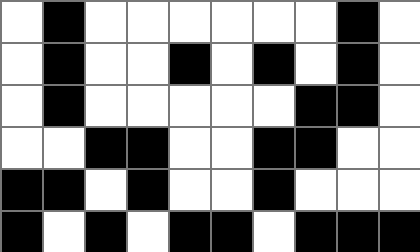[["white", "black", "white", "white", "white", "white", "white", "white", "black", "white"], ["white", "black", "white", "white", "black", "white", "black", "white", "black", "white"], ["white", "black", "white", "white", "white", "white", "white", "black", "black", "white"], ["white", "white", "black", "black", "white", "white", "black", "black", "white", "white"], ["black", "black", "white", "black", "white", "white", "black", "white", "white", "white"], ["black", "white", "black", "white", "black", "black", "white", "black", "black", "black"]]